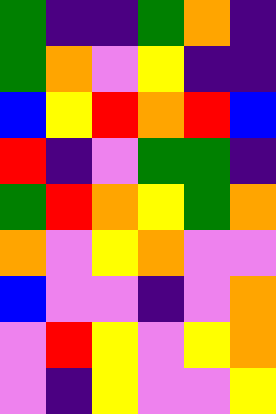[["green", "indigo", "indigo", "green", "orange", "indigo"], ["green", "orange", "violet", "yellow", "indigo", "indigo"], ["blue", "yellow", "red", "orange", "red", "blue"], ["red", "indigo", "violet", "green", "green", "indigo"], ["green", "red", "orange", "yellow", "green", "orange"], ["orange", "violet", "yellow", "orange", "violet", "violet"], ["blue", "violet", "violet", "indigo", "violet", "orange"], ["violet", "red", "yellow", "violet", "yellow", "orange"], ["violet", "indigo", "yellow", "violet", "violet", "yellow"]]